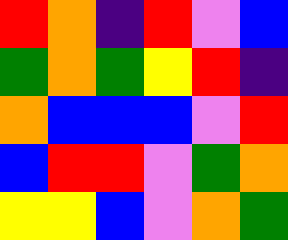[["red", "orange", "indigo", "red", "violet", "blue"], ["green", "orange", "green", "yellow", "red", "indigo"], ["orange", "blue", "blue", "blue", "violet", "red"], ["blue", "red", "red", "violet", "green", "orange"], ["yellow", "yellow", "blue", "violet", "orange", "green"]]